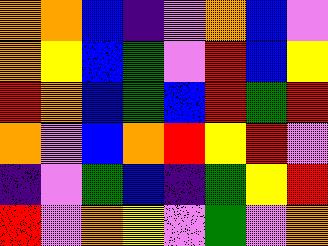[["orange", "orange", "blue", "indigo", "violet", "orange", "blue", "violet"], ["orange", "yellow", "blue", "green", "violet", "red", "blue", "yellow"], ["red", "orange", "blue", "green", "blue", "red", "green", "red"], ["orange", "violet", "blue", "orange", "red", "yellow", "red", "violet"], ["indigo", "violet", "green", "blue", "indigo", "green", "yellow", "red"], ["red", "violet", "orange", "yellow", "violet", "green", "violet", "orange"]]